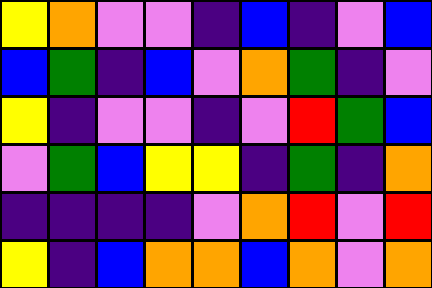[["yellow", "orange", "violet", "violet", "indigo", "blue", "indigo", "violet", "blue"], ["blue", "green", "indigo", "blue", "violet", "orange", "green", "indigo", "violet"], ["yellow", "indigo", "violet", "violet", "indigo", "violet", "red", "green", "blue"], ["violet", "green", "blue", "yellow", "yellow", "indigo", "green", "indigo", "orange"], ["indigo", "indigo", "indigo", "indigo", "violet", "orange", "red", "violet", "red"], ["yellow", "indigo", "blue", "orange", "orange", "blue", "orange", "violet", "orange"]]